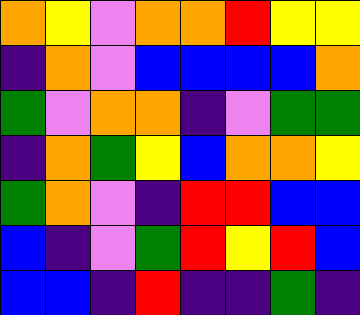[["orange", "yellow", "violet", "orange", "orange", "red", "yellow", "yellow"], ["indigo", "orange", "violet", "blue", "blue", "blue", "blue", "orange"], ["green", "violet", "orange", "orange", "indigo", "violet", "green", "green"], ["indigo", "orange", "green", "yellow", "blue", "orange", "orange", "yellow"], ["green", "orange", "violet", "indigo", "red", "red", "blue", "blue"], ["blue", "indigo", "violet", "green", "red", "yellow", "red", "blue"], ["blue", "blue", "indigo", "red", "indigo", "indigo", "green", "indigo"]]